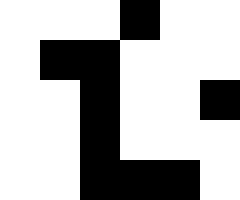[["white", "white", "white", "black", "white", "white"], ["white", "black", "black", "white", "white", "white"], ["white", "white", "black", "white", "white", "black"], ["white", "white", "black", "white", "white", "white"], ["white", "white", "black", "black", "black", "white"]]